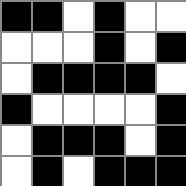[["black", "black", "white", "black", "white", "white"], ["white", "white", "white", "black", "white", "black"], ["white", "black", "black", "black", "black", "white"], ["black", "white", "white", "white", "white", "black"], ["white", "black", "black", "black", "white", "black"], ["white", "black", "white", "black", "black", "black"]]